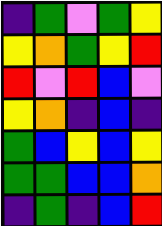[["indigo", "green", "violet", "green", "yellow"], ["yellow", "orange", "green", "yellow", "red"], ["red", "violet", "red", "blue", "violet"], ["yellow", "orange", "indigo", "blue", "indigo"], ["green", "blue", "yellow", "blue", "yellow"], ["green", "green", "blue", "blue", "orange"], ["indigo", "green", "indigo", "blue", "red"]]